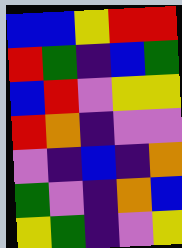[["blue", "blue", "yellow", "red", "red"], ["red", "green", "indigo", "blue", "green"], ["blue", "red", "violet", "yellow", "yellow"], ["red", "orange", "indigo", "violet", "violet"], ["violet", "indigo", "blue", "indigo", "orange"], ["green", "violet", "indigo", "orange", "blue"], ["yellow", "green", "indigo", "violet", "yellow"]]